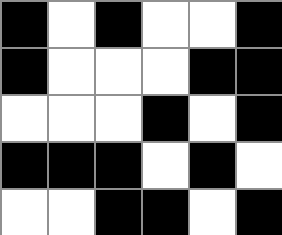[["black", "white", "black", "white", "white", "black"], ["black", "white", "white", "white", "black", "black"], ["white", "white", "white", "black", "white", "black"], ["black", "black", "black", "white", "black", "white"], ["white", "white", "black", "black", "white", "black"]]